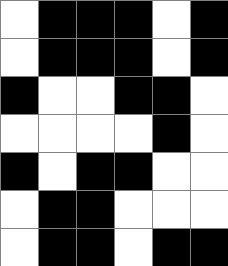[["white", "black", "black", "black", "white", "black"], ["white", "black", "black", "black", "white", "black"], ["black", "white", "white", "black", "black", "white"], ["white", "white", "white", "white", "black", "white"], ["black", "white", "black", "black", "white", "white"], ["white", "black", "black", "white", "white", "white"], ["white", "black", "black", "white", "black", "black"]]